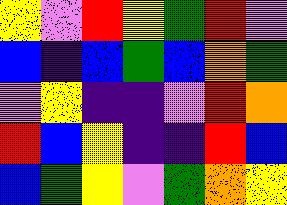[["yellow", "violet", "red", "yellow", "green", "red", "violet"], ["blue", "indigo", "blue", "green", "blue", "orange", "green"], ["violet", "yellow", "indigo", "indigo", "violet", "red", "orange"], ["red", "blue", "yellow", "indigo", "indigo", "red", "blue"], ["blue", "green", "yellow", "violet", "green", "orange", "yellow"]]